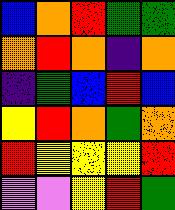[["blue", "orange", "red", "green", "green"], ["orange", "red", "orange", "indigo", "orange"], ["indigo", "green", "blue", "red", "blue"], ["yellow", "red", "orange", "green", "orange"], ["red", "yellow", "yellow", "yellow", "red"], ["violet", "violet", "yellow", "red", "green"]]